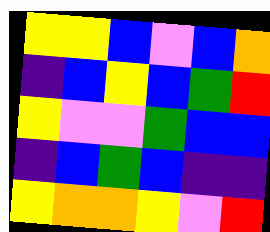[["yellow", "yellow", "blue", "violet", "blue", "orange"], ["indigo", "blue", "yellow", "blue", "green", "red"], ["yellow", "violet", "violet", "green", "blue", "blue"], ["indigo", "blue", "green", "blue", "indigo", "indigo"], ["yellow", "orange", "orange", "yellow", "violet", "red"]]